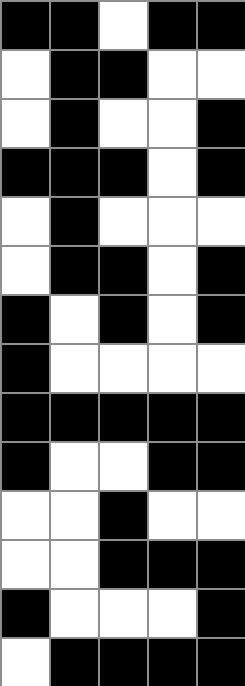[["black", "black", "white", "black", "black"], ["white", "black", "black", "white", "white"], ["white", "black", "white", "white", "black"], ["black", "black", "black", "white", "black"], ["white", "black", "white", "white", "white"], ["white", "black", "black", "white", "black"], ["black", "white", "black", "white", "black"], ["black", "white", "white", "white", "white"], ["black", "black", "black", "black", "black"], ["black", "white", "white", "black", "black"], ["white", "white", "black", "white", "white"], ["white", "white", "black", "black", "black"], ["black", "white", "white", "white", "black"], ["white", "black", "black", "black", "black"]]